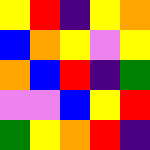[["yellow", "red", "indigo", "yellow", "orange"], ["blue", "orange", "yellow", "violet", "yellow"], ["orange", "blue", "red", "indigo", "green"], ["violet", "violet", "blue", "yellow", "red"], ["green", "yellow", "orange", "red", "indigo"]]